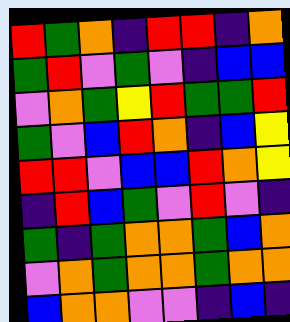[["red", "green", "orange", "indigo", "red", "red", "indigo", "orange"], ["green", "red", "violet", "green", "violet", "indigo", "blue", "blue"], ["violet", "orange", "green", "yellow", "red", "green", "green", "red"], ["green", "violet", "blue", "red", "orange", "indigo", "blue", "yellow"], ["red", "red", "violet", "blue", "blue", "red", "orange", "yellow"], ["indigo", "red", "blue", "green", "violet", "red", "violet", "indigo"], ["green", "indigo", "green", "orange", "orange", "green", "blue", "orange"], ["violet", "orange", "green", "orange", "orange", "green", "orange", "orange"], ["blue", "orange", "orange", "violet", "violet", "indigo", "blue", "indigo"]]